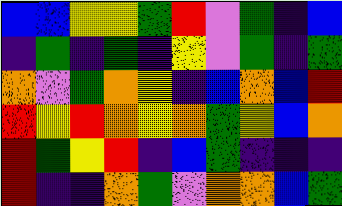[["blue", "blue", "yellow", "yellow", "green", "red", "violet", "green", "indigo", "blue"], ["indigo", "green", "indigo", "green", "indigo", "yellow", "violet", "green", "indigo", "green"], ["orange", "violet", "green", "orange", "yellow", "indigo", "blue", "orange", "blue", "red"], ["red", "yellow", "red", "orange", "yellow", "orange", "green", "yellow", "blue", "orange"], ["red", "green", "yellow", "red", "indigo", "blue", "green", "indigo", "indigo", "indigo"], ["red", "indigo", "indigo", "orange", "green", "violet", "orange", "orange", "blue", "green"]]